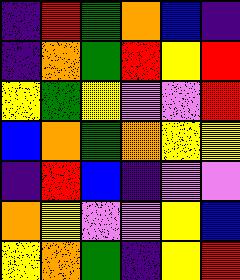[["indigo", "red", "green", "orange", "blue", "indigo"], ["indigo", "orange", "green", "red", "yellow", "red"], ["yellow", "green", "yellow", "violet", "violet", "red"], ["blue", "orange", "green", "orange", "yellow", "yellow"], ["indigo", "red", "blue", "indigo", "violet", "violet"], ["orange", "yellow", "violet", "violet", "yellow", "blue"], ["yellow", "orange", "green", "indigo", "yellow", "red"]]